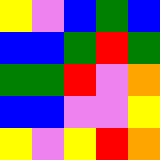[["yellow", "violet", "blue", "green", "blue"], ["blue", "blue", "green", "red", "green"], ["green", "green", "red", "violet", "orange"], ["blue", "blue", "violet", "violet", "yellow"], ["yellow", "violet", "yellow", "red", "orange"]]